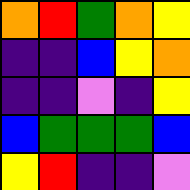[["orange", "red", "green", "orange", "yellow"], ["indigo", "indigo", "blue", "yellow", "orange"], ["indigo", "indigo", "violet", "indigo", "yellow"], ["blue", "green", "green", "green", "blue"], ["yellow", "red", "indigo", "indigo", "violet"]]